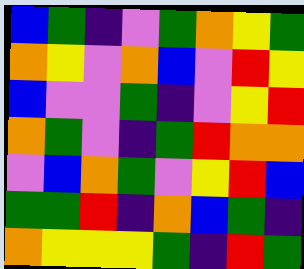[["blue", "green", "indigo", "violet", "green", "orange", "yellow", "green"], ["orange", "yellow", "violet", "orange", "blue", "violet", "red", "yellow"], ["blue", "violet", "violet", "green", "indigo", "violet", "yellow", "red"], ["orange", "green", "violet", "indigo", "green", "red", "orange", "orange"], ["violet", "blue", "orange", "green", "violet", "yellow", "red", "blue"], ["green", "green", "red", "indigo", "orange", "blue", "green", "indigo"], ["orange", "yellow", "yellow", "yellow", "green", "indigo", "red", "green"]]